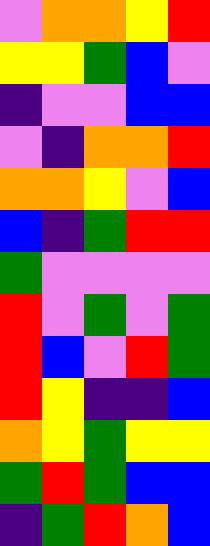[["violet", "orange", "orange", "yellow", "red"], ["yellow", "yellow", "green", "blue", "violet"], ["indigo", "violet", "violet", "blue", "blue"], ["violet", "indigo", "orange", "orange", "red"], ["orange", "orange", "yellow", "violet", "blue"], ["blue", "indigo", "green", "red", "red"], ["green", "violet", "violet", "violet", "violet"], ["red", "violet", "green", "violet", "green"], ["red", "blue", "violet", "red", "green"], ["red", "yellow", "indigo", "indigo", "blue"], ["orange", "yellow", "green", "yellow", "yellow"], ["green", "red", "green", "blue", "blue"], ["indigo", "green", "red", "orange", "blue"]]